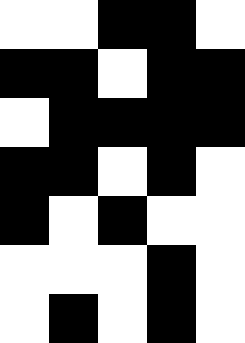[["white", "white", "black", "black", "white"], ["black", "black", "white", "black", "black"], ["white", "black", "black", "black", "black"], ["black", "black", "white", "black", "white"], ["black", "white", "black", "white", "white"], ["white", "white", "white", "black", "white"], ["white", "black", "white", "black", "white"]]